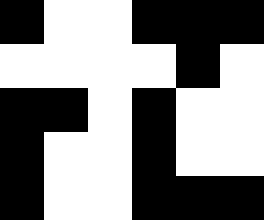[["black", "white", "white", "black", "black", "black"], ["white", "white", "white", "white", "black", "white"], ["black", "black", "white", "black", "white", "white"], ["black", "white", "white", "black", "white", "white"], ["black", "white", "white", "black", "black", "black"]]